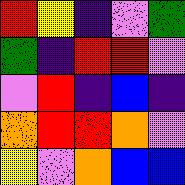[["red", "yellow", "indigo", "violet", "green"], ["green", "indigo", "red", "red", "violet"], ["violet", "red", "indigo", "blue", "indigo"], ["orange", "red", "red", "orange", "violet"], ["yellow", "violet", "orange", "blue", "blue"]]